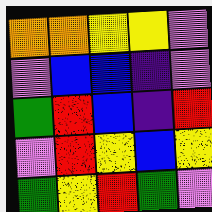[["orange", "orange", "yellow", "yellow", "violet"], ["violet", "blue", "blue", "indigo", "violet"], ["green", "red", "blue", "indigo", "red"], ["violet", "red", "yellow", "blue", "yellow"], ["green", "yellow", "red", "green", "violet"]]